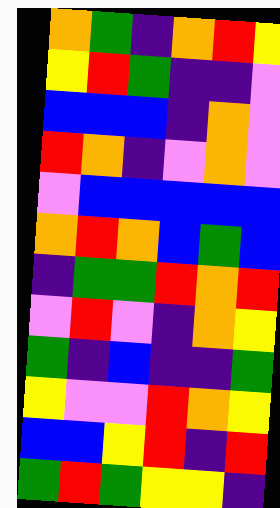[["orange", "green", "indigo", "orange", "red", "yellow"], ["yellow", "red", "green", "indigo", "indigo", "violet"], ["blue", "blue", "blue", "indigo", "orange", "violet"], ["red", "orange", "indigo", "violet", "orange", "violet"], ["violet", "blue", "blue", "blue", "blue", "blue"], ["orange", "red", "orange", "blue", "green", "blue"], ["indigo", "green", "green", "red", "orange", "red"], ["violet", "red", "violet", "indigo", "orange", "yellow"], ["green", "indigo", "blue", "indigo", "indigo", "green"], ["yellow", "violet", "violet", "red", "orange", "yellow"], ["blue", "blue", "yellow", "red", "indigo", "red"], ["green", "red", "green", "yellow", "yellow", "indigo"]]